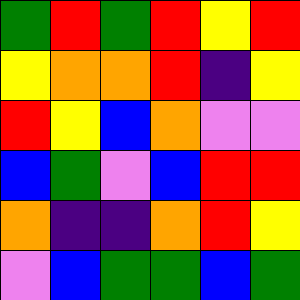[["green", "red", "green", "red", "yellow", "red"], ["yellow", "orange", "orange", "red", "indigo", "yellow"], ["red", "yellow", "blue", "orange", "violet", "violet"], ["blue", "green", "violet", "blue", "red", "red"], ["orange", "indigo", "indigo", "orange", "red", "yellow"], ["violet", "blue", "green", "green", "blue", "green"]]